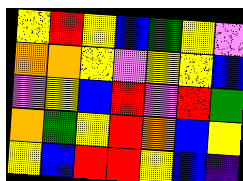[["yellow", "red", "yellow", "blue", "green", "yellow", "violet"], ["orange", "orange", "yellow", "violet", "yellow", "yellow", "blue"], ["violet", "yellow", "blue", "red", "violet", "red", "green"], ["orange", "green", "yellow", "red", "orange", "blue", "yellow"], ["yellow", "blue", "red", "red", "yellow", "blue", "indigo"]]